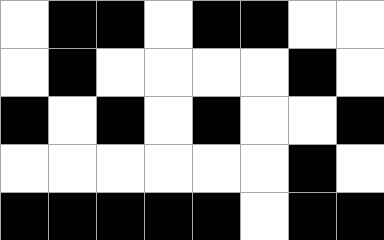[["white", "black", "black", "white", "black", "black", "white", "white"], ["white", "black", "white", "white", "white", "white", "black", "white"], ["black", "white", "black", "white", "black", "white", "white", "black"], ["white", "white", "white", "white", "white", "white", "black", "white"], ["black", "black", "black", "black", "black", "white", "black", "black"]]